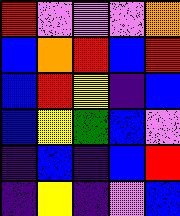[["red", "violet", "violet", "violet", "orange"], ["blue", "orange", "red", "blue", "red"], ["blue", "red", "yellow", "indigo", "blue"], ["blue", "yellow", "green", "blue", "violet"], ["indigo", "blue", "indigo", "blue", "red"], ["indigo", "yellow", "indigo", "violet", "blue"]]